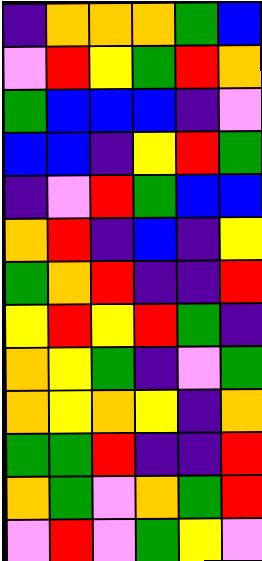[["indigo", "orange", "orange", "orange", "green", "blue"], ["violet", "red", "yellow", "green", "red", "orange"], ["green", "blue", "blue", "blue", "indigo", "violet"], ["blue", "blue", "indigo", "yellow", "red", "green"], ["indigo", "violet", "red", "green", "blue", "blue"], ["orange", "red", "indigo", "blue", "indigo", "yellow"], ["green", "orange", "red", "indigo", "indigo", "red"], ["yellow", "red", "yellow", "red", "green", "indigo"], ["orange", "yellow", "green", "indigo", "violet", "green"], ["orange", "yellow", "orange", "yellow", "indigo", "orange"], ["green", "green", "red", "indigo", "indigo", "red"], ["orange", "green", "violet", "orange", "green", "red"], ["violet", "red", "violet", "green", "yellow", "violet"]]